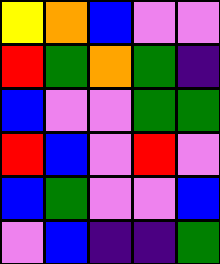[["yellow", "orange", "blue", "violet", "violet"], ["red", "green", "orange", "green", "indigo"], ["blue", "violet", "violet", "green", "green"], ["red", "blue", "violet", "red", "violet"], ["blue", "green", "violet", "violet", "blue"], ["violet", "blue", "indigo", "indigo", "green"]]